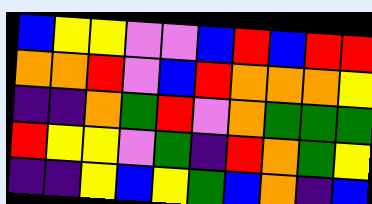[["blue", "yellow", "yellow", "violet", "violet", "blue", "red", "blue", "red", "red"], ["orange", "orange", "red", "violet", "blue", "red", "orange", "orange", "orange", "yellow"], ["indigo", "indigo", "orange", "green", "red", "violet", "orange", "green", "green", "green"], ["red", "yellow", "yellow", "violet", "green", "indigo", "red", "orange", "green", "yellow"], ["indigo", "indigo", "yellow", "blue", "yellow", "green", "blue", "orange", "indigo", "blue"]]